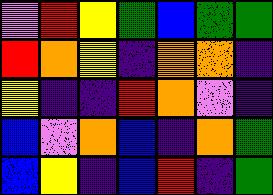[["violet", "red", "yellow", "green", "blue", "green", "green"], ["red", "orange", "yellow", "indigo", "orange", "orange", "indigo"], ["yellow", "indigo", "indigo", "red", "orange", "violet", "indigo"], ["blue", "violet", "orange", "blue", "indigo", "orange", "green"], ["blue", "yellow", "indigo", "blue", "red", "indigo", "green"]]